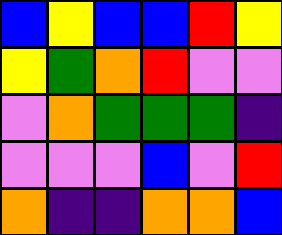[["blue", "yellow", "blue", "blue", "red", "yellow"], ["yellow", "green", "orange", "red", "violet", "violet"], ["violet", "orange", "green", "green", "green", "indigo"], ["violet", "violet", "violet", "blue", "violet", "red"], ["orange", "indigo", "indigo", "orange", "orange", "blue"]]